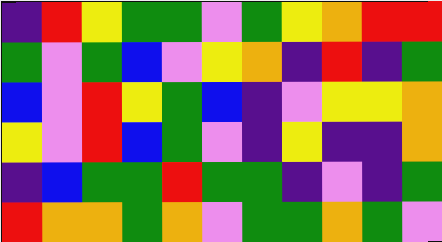[["indigo", "red", "yellow", "green", "green", "violet", "green", "yellow", "orange", "red", "red"], ["green", "violet", "green", "blue", "violet", "yellow", "orange", "indigo", "red", "indigo", "green"], ["blue", "violet", "red", "yellow", "green", "blue", "indigo", "violet", "yellow", "yellow", "orange"], ["yellow", "violet", "red", "blue", "green", "violet", "indigo", "yellow", "indigo", "indigo", "orange"], ["indigo", "blue", "green", "green", "red", "green", "green", "indigo", "violet", "indigo", "green"], ["red", "orange", "orange", "green", "orange", "violet", "green", "green", "orange", "green", "violet"]]